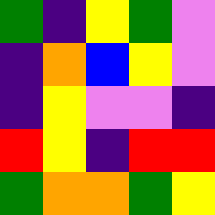[["green", "indigo", "yellow", "green", "violet"], ["indigo", "orange", "blue", "yellow", "violet"], ["indigo", "yellow", "violet", "violet", "indigo"], ["red", "yellow", "indigo", "red", "red"], ["green", "orange", "orange", "green", "yellow"]]